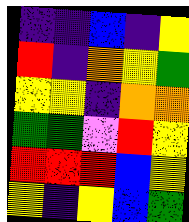[["indigo", "indigo", "blue", "indigo", "yellow"], ["red", "indigo", "orange", "yellow", "green"], ["yellow", "yellow", "indigo", "orange", "orange"], ["green", "green", "violet", "red", "yellow"], ["red", "red", "red", "blue", "yellow"], ["yellow", "indigo", "yellow", "blue", "green"]]